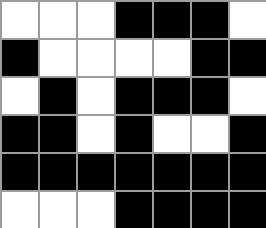[["white", "white", "white", "black", "black", "black", "white"], ["black", "white", "white", "white", "white", "black", "black"], ["white", "black", "white", "black", "black", "black", "white"], ["black", "black", "white", "black", "white", "white", "black"], ["black", "black", "black", "black", "black", "black", "black"], ["white", "white", "white", "black", "black", "black", "black"]]